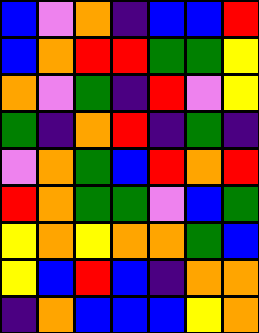[["blue", "violet", "orange", "indigo", "blue", "blue", "red"], ["blue", "orange", "red", "red", "green", "green", "yellow"], ["orange", "violet", "green", "indigo", "red", "violet", "yellow"], ["green", "indigo", "orange", "red", "indigo", "green", "indigo"], ["violet", "orange", "green", "blue", "red", "orange", "red"], ["red", "orange", "green", "green", "violet", "blue", "green"], ["yellow", "orange", "yellow", "orange", "orange", "green", "blue"], ["yellow", "blue", "red", "blue", "indigo", "orange", "orange"], ["indigo", "orange", "blue", "blue", "blue", "yellow", "orange"]]